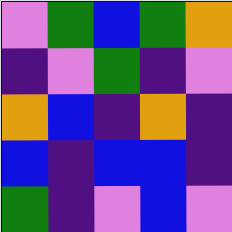[["violet", "green", "blue", "green", "orange"], ["indigo", "violet", "green", "indigo", "violet"], ["orange", "blue", "indigo", "orange", "indigo"], ["blue", "indigo", "blue", "blue", "indigo"], ["green", "indigo", "violet", "blue", "violet"]]